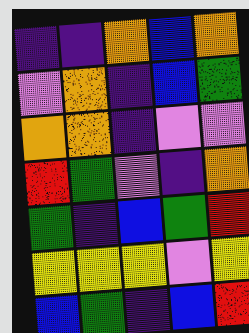[["indigo", "indigo", "orange", "blue", "orange"], ["violet", "orange", "indigo", "blue", "green"], ["orange", "orange", "indigo", "violet", "violet"], ["red", "green", "violet", "indigo", "orange"], ["green", "indigo", "blue", "green", "red"], ["yellow", "yellow", "yellow", "violet", "yellow"], ["blue", "green", "indigo", "blue", "red"]]